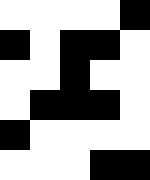[["white", "white", "white", "white", "black"], ["black", "white", "black", "black", "white"], ["white", "white", "black", "white", "white"], ["white", "black", "black", "black", "white"], ["black", "white", "white", "white", "white"], ["white", "white", "white", "black", "black"]]